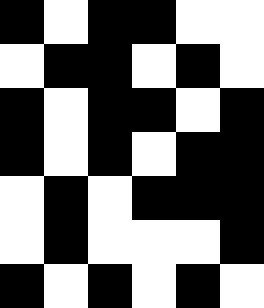[["black", "white", "black", "black", "white", "white"], ["white", "black", "black", "white", "black", "white"], ["black", "white", "black", "black", "white", "black"], ["black", "white", "black", "white", "black", "black"], ["white", "black", "white", "black", "black", "black"], ["white", "black", "white", "white", "white", "black"], ["black", "white", "black", "white", "black", "white"]]